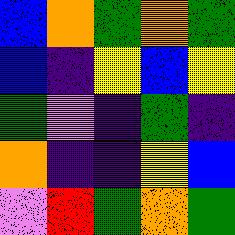[["blue", "orange", "green", "orange", "green"], ["blue", "indigo", "yellow", "blue", "yellow"], ["green", "violet", "indigo", "green", "indigo"], ["orange", "indigo", "indigo", "yellow", "blue"], ["violet", "red", "green", "orange", "green"]]